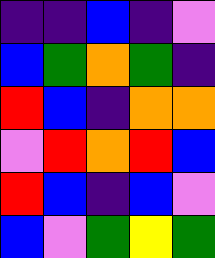[["indigo", "indigo", "blue", "indigo", "violet"], ["blue", "green", "orange", "green", "indigo"], ["red", "blue", "indigo", "orange", "orange"], ["violet", "red", "orange", "red", "blue"], ["red", "blue", "indigo", "blue", "violet"], ["blue", "violet", "green", "yellow", "green"]]